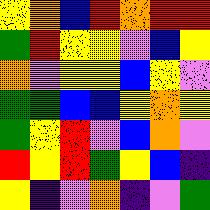[["yellow", "orange", "blue", "red", "orange", "red", "red"], ["green", "red", "yellow", "yellow", "violet", "blue", "yellow"], ["orange", "violet", "yellow", "yellow", "blue", "yellow", "violet"], ["green", "green", "blue", "blue", "yellow", "orange", "yellow"], ["green", "yellow", "red", "violet", "blue", "orange", "violet"], ["red", "yellow", "red", "green", "yellow", "blue", "indigo"], ["yellow", "indigo", "violet", "orange", "indigo", "violet", "green"]]